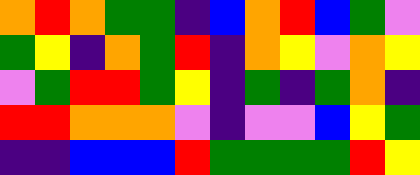[["orange", "red", "orange", "green", "green", "indigo", "blue", "orange", "red", "blue", "green", "violet"], ["green", "yellow", "indigo", "orange", "green", "red", "indigo", "orange", "yellow", "violet", "orange", "yellow"], ["violet", "green", "red", "red", "green", "yellow", "indigo", "green", "indigo", "green", "orange", "indigo"], ["red", "red", "orange", "orange", "orange", "violet", "indigo", "violet", "violet", "blue", "yellow", "green"], ["indigo", "indigo", "blue", "blue", "blue", "red", "green", "green", "green", "green", "red", "yellow"]]